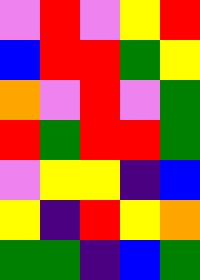[["violet", "red", "violet", "yellow", "red"], ["blue", "red", "red", "green", "yellow"], ["orange", "violet", "red", "violet", "green"], ["red", "green", "red", "red", "green"], ["violet", "yellow", "yellow", "indigo", "blue"], ["yellow", "indigo", "red", "yellow", "orange"], ["green", "green", "indigo", "blue", "green"]]